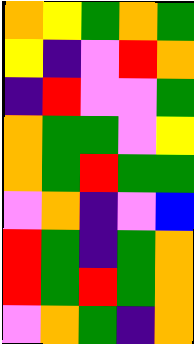[["orange", "yellow", "green", "orange", "green"], ["yellow", "indigo", "violet", "red", "orange"], ["indigo", "red", "violet", "violet", "green"], ["orange", "green", "green", "violet", "yellow"], ["orange", "green", "red", "green", "green"], ["violet", "orange", "indigo", "violet", "blue"], ["red", "green", "indigo", "green", "orange"], ["red", "green", "red", "green", "orange"], ["violet", "orange", "green", "indigo", "orange"]]